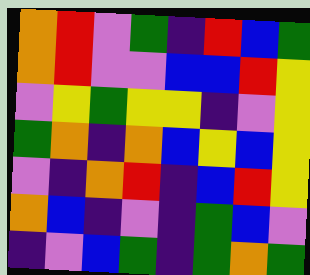[["orange", "red", "violet", "green", "indigo", "red", "blue", "green"], ["orange", "red", "violet", "violet", "blue", "blue", "red", "yellow"], ["violet", "yellow", "green", "yellow", "yellow", "indigo", "violet", "yellow"], ["green", "orange", "indigo", "orange", "blue", "yellow", "blue", "yellow"], ["violet", "indigo", "orange", "red", "indigo", "blue", "red", "yellow"], ["orange", "blue", "indigo", "violet", "indigo", "green", "blue", "violet"], ["indigo", "violet", "blue", "green", "indigo", "green", "orange", "green"]]